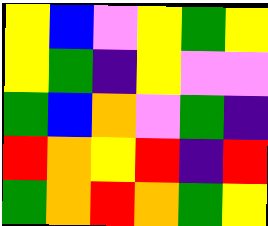[["yellow", "blue", "violet", "yellow", "green", "yellow"], ["yellow", "green", "indigo", "yellow", "violet", "violet"], ["green", "blue", "orange", "violet", "green", "indigo"], ["red", "orange", "yellow", "red", "indigo", "red"], ["green", "orange", "red", "orange", "green", "yellow"]]